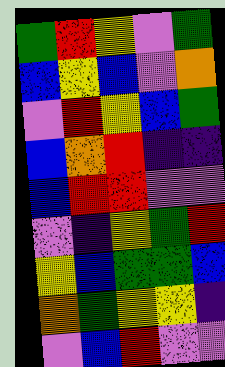[["green", "red", "yellow", "violet", "green"], ["blue", "yellow", "blue", "violet", "orange"], ["violet", "red", "yellow", "blue", "green"], ["blue", "orange", "red", "indigo", "indigo"], ["blue", "red", "red", "violet", "violet"], ["violet", "indigo", "yellow", "green", "red"], ["yellow", "blue", "green", "green", "blue"], ["orange", "green", "yellow", "yellow", "indigo"], ["violet", "blue", "red", "violet", "violet"]]